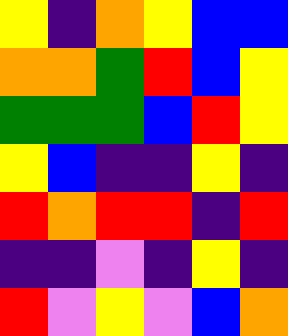[["yellow", "indigo", "orange", "yellow", "blue", "blue"], ["orange", "orange", "green", "red", "blue", "yellow"], ["green", "green", "green", "blue", "red", "yellow"], ["yellow", "blue", "indigo", "indigo", "yellow", "indigo"], ["red", "orange", "red", "red", "indigo", "red"], ["indigo", "indigo", "violet", "indigo", "yellow", "indigo"], ["red", "violet", "yellow", "violet", "blue", "orange"]]